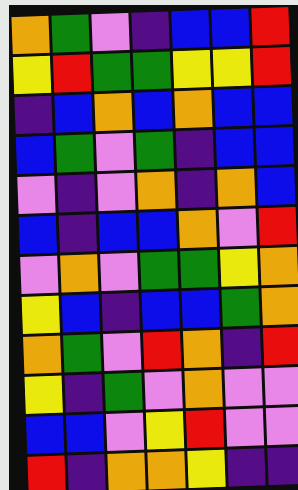[["orange", "green", "violet", "indigo", "blue", "blue", "red"], ["yellow", "red", "green", "green", "yellow", "yellow", "red"], ["indigo", "blue", "orange", "blue", "orange", "blue", "blue"], ["blue", "green", "violet", "green", "indigo", "blue", "blue"], ["violet", "indigo", "violet", "orange", "indigo", "orange", "blue"], ["blue", "indigo", "blue", "blue", "orange", "violet", "red"], ["violet", "orange", "violet", "green", "green", "yellow", "orange"], ["yellow", "blue", "indigo", "blue", "blue", "green", "orange"], ["orange", "green", "violet", "red", "orange", "indigo", "red"], ["yellow", "indigo", "green", "violet", "orange", "violet", "violet"], ["blue", "blue", "violet", "yellow", "red", "violet", "violet"], ["red", "indigo", "orange", "orange", "yellow", "indigo", "indigo"]]